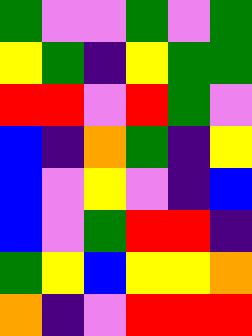[["green", "violet", "violet", "green", "violet", "green"], ["yellow", "green", "indigo", "yellow", "green", "green"], ["red", "red", "violet", "red", "green", "violet"], ["blue", "indigo", "orange", "green", "indigo", "yellow"], ["blue", "violet", "yellow", "violet", "indigo", "blue"], ["blue", "violet", "green", "red", "red", "indigo"], ["green", "yellow", "blue", "yellow", "yellow", "orange"], ["orange", "indigo", "violet", "red", "red", "red"]]